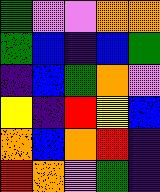[["green", "violet", "violet", "orange", "orange"], ["green", "blue", "indigo", "blue", "green"], ["indigo", "blue", "green", "orange", "violet"], ["yellow", "indigo", "red", "yellow", "blue"], ["orange", "blue", "orange", "red", "indigo"], ["red", "orange", "violet", "green", "indigo"]]